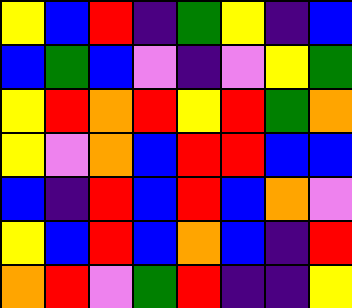[["yellow", "blue", "red", "indigo", "green", "yellow", "indigo", "blue"], ["blue", "green", "blue", "violet", "indigo", "violet", "yellow", "green"], ["yellow", "red", "orange", "red", "yellow", "red", "green", "orange"], ["yellow", "violet", "orange", "blue", "red", "red", "blue", "blue"], ["blue", "indigo", "red", "blue", "red", "blue", "orange", "violet"], ["yellow", "blue", "red", "blue", "orange", "blue", "indigo", "red"], ["orange", "red", "violet", "green", "red", "indigo", "indigo", "yellow"]]